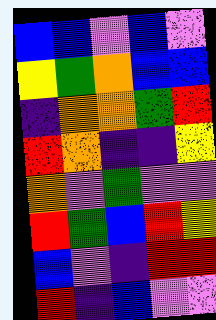[["blue", "blue", "violet", "blue", "violet"], ["yellow", "green", "orange", "blue", "blue"], ["indigo", "orange", "orange", "green", "red"], ["red", "orange", "indigo", "indigo", "yellow"], ["orange", "violet", "green", "violet", "violet"], ["red", "green", "blue", "red", "yellow"], ["blue", "violet", "indigo", "red", "red"], ["red", "indigo", "blue", "violet", "violet"]]